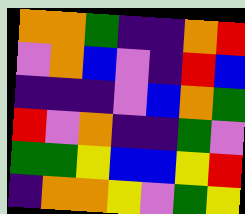[["orange", "orange", "green", "indigo", "indigo", "orange", "red"], ["violet", "orange", "blue", "violet", "indigo", "red", "blue"], ["indigo", "indigo", "indigo", "violet", "blue", "orange", "green"], ["red", "violet", "orange", "indigo", "indigo", "green", "violet"], ["green", "green", "yellow", "blue", "blue", "yellow", "red"], ["indigo", "orange", "orange", "yellow", "violet", "green", "yellow"]]